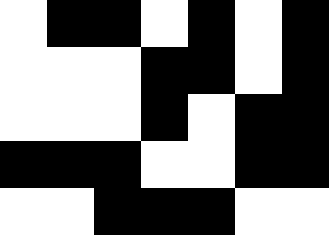[["white", "black", "black", "white", "black", "white", "black"], ["white", "white", "white", "black", "black", "white", "black"], ["white", "white", "white", "black", "white", "black", "black"], ["black", "black", "black", "white", "white", "black", "black"], ["white", "white", "black", "black", "black", "white", "white"]]